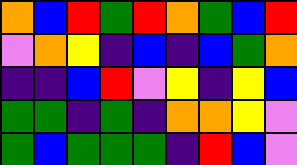[["orange", "blue", "red", "green", "red", "orange", "green", "blue", "red"], ["violet", "orange", "yellow", "indigo", "blue", "indigo", "blue", "green", "orange"], ["indigo", "indigo", "blue", "red", "violet", "yellow", "indigo", "yellow", "blue"], ["green", "green", "indigo", "green", "indigo", "orange", "orange", "yellow", "violet"], ["green", "blue", "green", "green", "green", "indigo", "red", "blue", "violet"]]